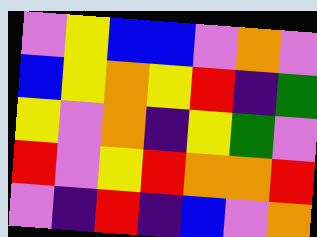[["violet", "yellow", "blue", "blue", "violet", "orange", "violet"], ["blue", "yellow", "orange", "yellow", "red", "indigo", "green"], ["yellow", "violet", "orange", "indigo", "yellow", "green", "violet"], ["red", "violet", "yellow", "red", "orange", "orange", "red"], ["violet", "indigo", "red", "indigo", "blue", "violet", "orange"]]